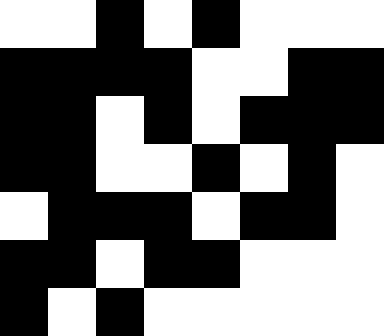[["white", "white", "black", "white", "black", "white", "white", "white"], ["black", "black", "black", "black", "white", "white", "black", "black"], ["black", "black", "white", "black", "white", "black", "black", "black"], ["black", "black", "white", "white", "black", "white", "black", "white"], ["white", "black", "black", "black", "white", "black", "black", "white"], ["black", "black", "white", "black", "black", "white", "white", "white"], ["black", "white", "black", "white", "white", "white", "white", "white"]]